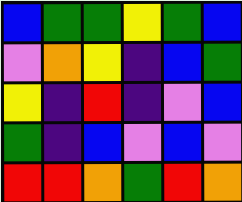[["blue", "green", "green", "yellow", "green", "blue"], ["violet", "orange", "yellow", "indigo", "blue", "green"], ["yellow", "indigo", "red", "indigo", "violet", "blue"], ["green", "indigo", "blue", "violet", "blue", "violet"], ["red", "red", "orange", "green", "red", "orange"]]